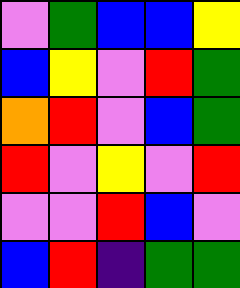[["violet", "green", "blue", "blue", "yellow"], ["blue", "yellow", "violet", "red", "green"], ["orange", "red", "violet", "blue", "green"], ["red", "violet", "yellow", "violet", "red"], ["violet", "violet", "red", "blue", "violet"], ["blue", "red", "indigo", "green", "green"]]